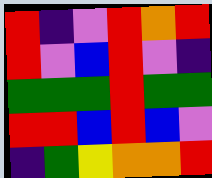[["red", "indigo", "violet", "red", "orange", "red"], ["red", "violet", "blue", "red", "violet", "indigo"], ["green", "green", "green", "red", "green", "green"], ["red", "red", "blue", "red", "blue", "violet"], ["indigo", "green", "yellow", "orange", "orange", "red"]]